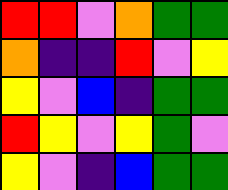[["red", "red", "violet", "orange", "green", "green"], ["orange", "indigo", "indigo", "red", "violet", "yellow"], ["yellow", "violet", "blue", "indigo", "green", "green"], ["red", "yellow", "violet", "yellow", "green", "violet"], ["yellow", "violet", "indigo", "blue", "green", "green"]]